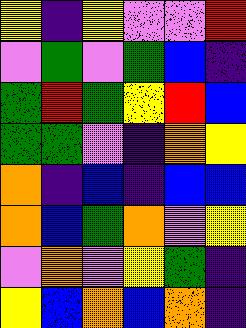[["yellow", "indigo", "yellow", "violet", "violet", "red"], ["violet", "green", "violet", "green", "blue", "indigo"], ["green", "red", "green", "yellow", "red", "blue"], ["green", "green", "violet", "indigo", "orange", "yellow"], ["orange", "indigo", "blue", "indigo", "blue", "blue"], ["orange", "blue", "green", "orange", "violet", "yellow"], ["violet", "orange", "violet", "yellow", "green", "indigo"], ["yellow", "blue", "orange", "blue", "orange", "indigo"]]